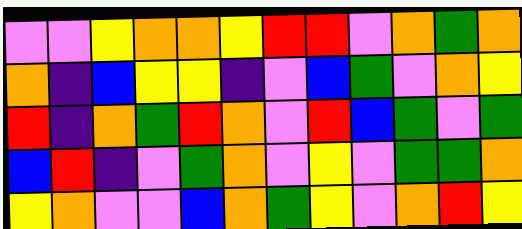[["violet", "violet", "yellow", "orange", "orange", "yellow", "red", "red", "violet", "orange", "green", "orange"], ["orange", "indigo", "blue", "yellow", "yellow", "indigo", "violet", "blue", "green", "violet", "orange", "yellow"], ["red", "indigo", "orange", "green", "red", "orange", "violet", "red", "blue", "green", "violet", "green"], ["blue", "red", "indigo", "violet", "green", "orange", "violet", "yellow", "violet", "green", "green", "orange"], ["yellow", "orange", "violet", "violet", "blue", "orange", "green", "yellow", "violet", "orange", "red", "yellow"]]